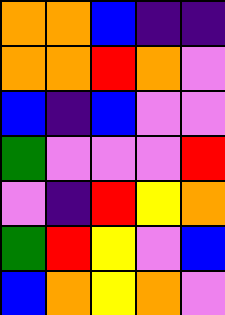[["orange", "orange", "blue", "indigo", "indigo"], ["orange", "orange", "red", "orange", "violet"], ["blue", "indigo", "blue", "violet", "violet"], ["green", "violet", "violet", "violet", "red"], ["violet", "indigo", "red", "yellow", "orange"], ["green", "red", "yellow", "violet", "blue"], ["blue", "orange", "yellow", "orange", "violet"]]